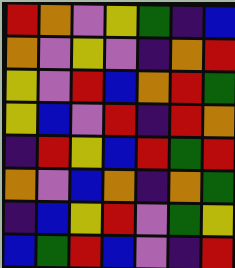[["red", "orange", "violet", "yellow", "green", "indigo", "blue"], ["orange", "violet", "yellow", "violet", "indigo", "orange", "red"], ["yellow", "violet", "red", "blue", "orange", "red", "green"], ["yellow", "blue", "violet", "red", "indigo", "red", "orange"], ["indigo", "red", "yellow", "blue", "red", "green", "red"], ["orange", "violet", "blue", "orange", "indigo", "orange", "green"], ["indigo", "blue", "yellow", "red", "violet", "green", "yellow"], ["blue", "green", "red", "blue", "violet", "indigo", "red"]]